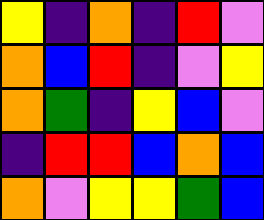[["yellow", "indigo", "orange", "indigo", "red", "violet"], ["orange", "blue", "red", "indigo", "violet", "yellow"], ["orange", "green", "indigo", "yellow", "blue", "violet"], ["indigo", "red", "red", "blue", "orange", "blue"], ["orange", "violet", "yellow", "yellow", "green", "blue"]]